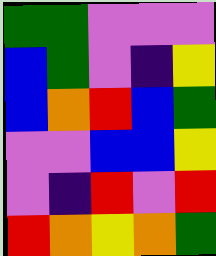[["green", "green", "violet", "violet", "violet"], ["blue", "green", "violet", "indigo", "yellow"], ["blue", "orange", "red", "blue", "green"], ["violet", "violet", "blue", "blue", "yellow"], ["violet", "indigo", "red", "violet", "red"], ["red", "orange", "yellow", "orange", "green"]]